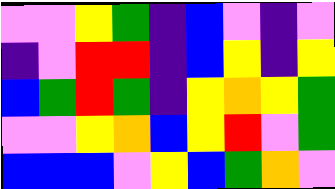[["violet", "violet", "yellow", "green", "indigo", "blue", "violet", "indigo", "violet"], ["indigo", "violet", "red", "red", "indigo", "blue", "yellow", "indigo", "yellow"], ["blue", "green", "red", "green", "indigo", "yellow", "orange", "yellow", "green"], ["violet", "violet", "yellow", "orange", "blue", "yellow", "red", "violet", "green"], ["blue", "blue", "blue", "violet", "yellow", "blue", "green", "orange", "violet"]]